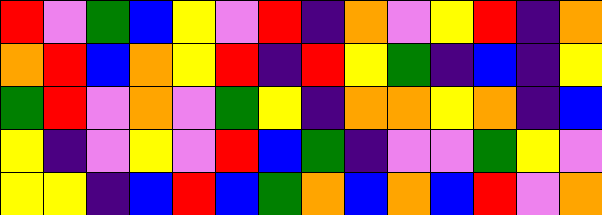[["red", "violet", "green", "blue", "yellow", "violet", "red", "indigo", "orange", "violet", "yellow", "red", "indigo", "orange"], ["orange", "red", "blue", "orange", "yellow", "red", "indigo", "red", "yellow", "green", "indigo", "blue", "indigo", "yellow"], ["green", "red", "violet", "orange", "violet", "green", "yellow", "indigo", "orange", "orange", "yellow", "orange", "indigo", "blue"], ["yellow", "indigo", "violet", "yellow", "violet", "red", "blue", "green", "indigo", "violet", "violet", "green", "yellow", "violet"], ["yellow", "yellow", "indigo", "blue", "red", "blue", "green", "orange", "blue", "orange", "blue", "red", "violet", "orange"]]